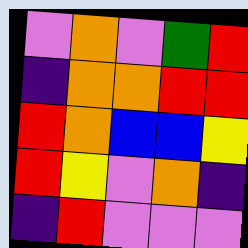[["violet", "orange", "violet", "green", "red"], ["indigo", "orange", "orange", "red", "red"], ["red", "orange", "blue", "blue", "yellow"], ["red", "yellow", "violet", "orange", "indigo"], ["indigo", "red", "violet", "violet", "violet"]]